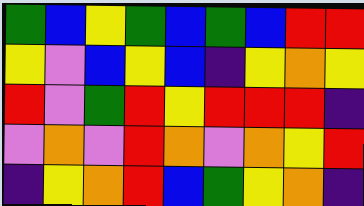[["green", "blue", "yellow", "green", "blue", "green", "blue", "red", "red"], ["yellow", "violet", "blue", "yellow", "blue", "indigo", "yellow", "orange", "yellow"], ["red", "violet", "green", "red", "yellow", "red", "red", "red", "indigo"], ["violet", "orange", "violet", "red", "orange", "violet", "orange", "yellow", "red"], ["indigo", "yellow", "orange", "red", "blue", "green", "yellow", "orange", "indigo"]]